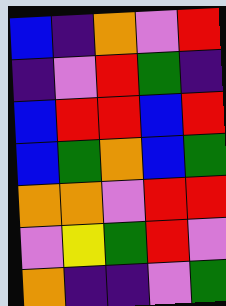[["blue", "indigo", "orange", "violet", "red"], ["indigo", "violet", "red", "green", "indigo"], ["blue", "red", "red", "blue", "red"], ["blue", "green", "orange", "blue", "green"], ["orange", "orange", "violet", "red", "red"], ["violet", "yellow", "green", "red", "violet"], ["orange", "indigo", "indigo", "violet", "green"]]